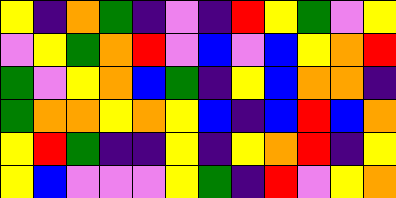[["yellow", "indigo", "orange", "green", "indigo", "violet", "indigo", "red", "yellow", "green", "violet", "yellow"], ["violet", "yellow", "green", "orange", "red", "violet", "blue", "violet", "blue", "yellow", "orange", "red"], ["green", "violet", "yellow", "orange", "blue", "green", "indigo", "yellow", "blue", "orange", "orange", "indigo"], ["green", "orange", "orange", "yellow", "orange", "yellow", "blue", "indigo", "blue", "red", "blue", "orange"], ["yellow", "red", "green", "indigo", "indigo", "yellow", "indigo", "yellow", "orange", "red", "indigo", "yellow"], ["yellow", "blue", "violet", "violet", "violet", "yellow", "green", "indigo", "red", "violet", "yellow", "orange"]]